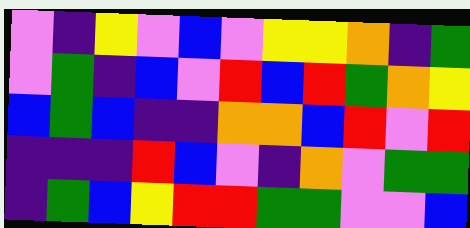[["violet", "indigo", "yellow", "violet", "blue", "violet", "yellow", "yellow", "orange", "indigo", "green"], ["violet", "green", "indigo", "blue", "violet", "red", "blue", "red", "green", "orange", "yellow"], ["blue", "green", "blue", "indigo", "indigo", "orange", "orange", "blue", "red", "violet", "red"], ["indigo", "indigo", "indigo", "red", "blue", "violet", "indigo", "orange", "violet", "green", "green"], ["indigo", "green", "blue", "yellow", "red", "red", "green", "green", "violet", "violet", "blue"]]